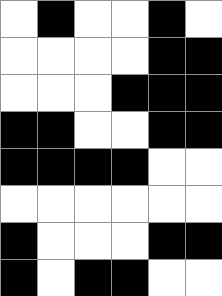[["white", "black", "white", "white", "black", "white"], ["white", "white", "white", "white", "black", "black"], ["white", "white", "white", "black", "black", "black"], ["black", "black", "white", "white", "black", "black"], ["black", "black", "black", "black", "white", "white"], ["white", "white", "white", "white", "white", "white"], ["black", "white", "white", "white", "black", "black"], ["black", "white", "black", "black", "white", "white"]]